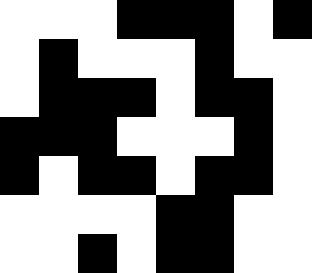[["white", "white", "white", "black", "black", "black", "white", "black"], ["white", "black", "white", "white", "white", "black", "white", "white"], ["white", "black", "black", "black", "white", "black", "black", "white"], ["black", "black", "black", "white", "white", "white", "black", "white"], ["black", "white", "black", "black", "white", "black", "black", "white"], ["white", "white", "white", "white", "black", "black", "white", "white"], ["white", "white", "black", "white", "black", "black", "white", "white"]]